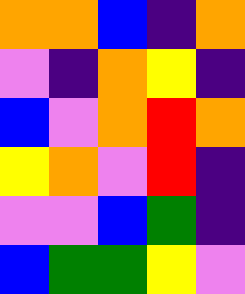[["orange", "orange", "blue", "indigo", "orange"], ["violet", "indigo", "orange", "yellow", "indigo"], ["blue", "violet", "orange", "red", "orange"], ["yellow", "orange", "violet", "red", "indigo"], ["violet", "violet", "blue", "green", "indigo"], ["blue", "green", "green", "yellow", "violet"]]